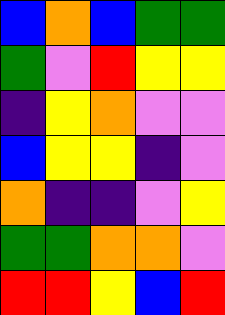[["blue", "orange", "blue", "green", "green"], ["green", "violet", "red", "yellow", "yellow"], ["indigo", "yellow", "orange", "violet", "violet"], ["blue", "yellow", "yellow", "indigo", "violet"], ["orange", "indigo", "indigo", "violet", "yellow"], ["green", "green", "orange", "orange", "violet"], ["red", "red", "yellow", "blue", "red"]]